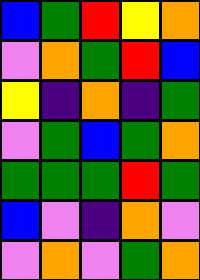[["blue", "green", "red", "yellow", "orange"], ["violet", "orange", "green", "red", "blue"], ["yellow", "indigo", "orange", "indigo", "green"], ["violet", "green", "blue", "green", "orange"], ["green", "green", "green", "red", "green"], ["blue", "violet", "indigo", "orange", "violet"], ["violet", "orange", "violet", "green", "orange"]]